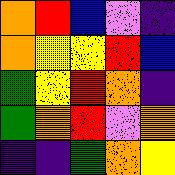[["orange", "red", "blue", "violet", "indigo"], ["orange", "yellow", "yellow", "red", "blue"], ["green", "yellow", "red", "orange", "indigo"], ["green", "orange", "red", "violet", "orange"], ["indigo", "indigo", "green", "orange", "yellow"]]